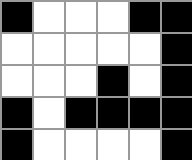[["black", "white", "white", "white", "black", "black"], ["white", "white", "white", "white", "white", "black"], ["white", "white", "white", "black", "white", "black"], ["black", "white", "black", "black", "black", "black"], ["black", "white", "white", "white", "white", "black"]]